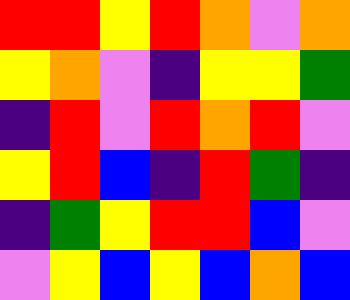[["red", "red", "yellow", "red", "orange", "violet", "orange"], ["yellow", "orange", "violet", "indigo", "yellow", "yellow", "green"], ["indigo", "red", "violet", "red", "orange", "red", "violet"], ["yellow", "red", "blue", "indigo", "red", "green", "indigo"], ["indigo", "green", "yellow", "red", "red", "blue", "violet"], ["violet", "yellow", "blue", "yellow", "blue", "orange", "blue"]]